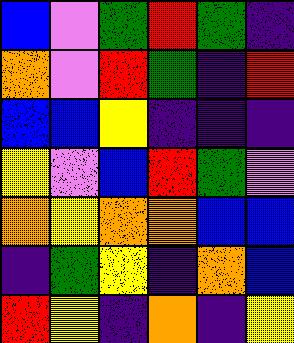[["blue", "violet", "green", "red", "green", "indigo"], ["orange", "violet", "red", "green", "indigo", "red"], ["blue", "blue", "yellow", "indigo", "indigo", "indigo"], ["yellow", "violet", "blue", "red", "green", "violet"], ["orange", "yellow", "orange", "orange", "blue", "blue"], ["indigo", "green", "yellow", "indigo", "orange", "blue"], ["red", "yellow", "indigo", "orange", "indigo", "yellow"]]